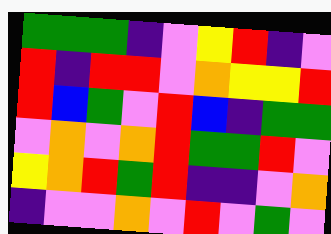[["green", "green", "green", "indigo", "violet", "yellow", "red", "indigo", "violet"], ["red", "indigo", "red", "red", "violet", "orange", "yellow", "yellow", "red"], ["red", "blue", "green", "violet", "red", "blue", "indigo", "green", "green"], ["violet", "orange", "violet", "orange", "red", "green", "green", "red", "violet"], ["yellow", "orange", "red", "green", "red", "indigo", "indigo", "violet", "orange"], ["indigo", "violet", "violet", "orange", "violet", "red", "violet", "green", "violet"]]